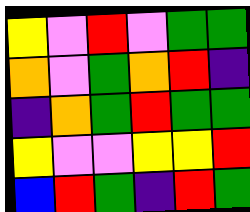[["yellow", "violet", "red", "violet", "green", "green"], ["orange", "violet", "green", "orange", "red", "indigo"], ["indigo", "orange", "green", "red", "green", "green"], ["yellow", "violet", "violet", "yellow", "yellow", "red"], ["blue", "red", "green", "indigo", "red", "green"]]